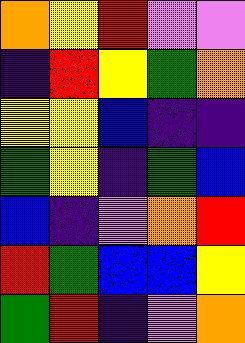[["orange", "yellow", "red", "violet", "violet"], ["indigo", "red", "yellow", "green", "orange"], ["yellow", "yellow", "blue", "indigo", "indigo"], ["green", "yellow", "indigo", "green", "blue"], ["blue", "indigo", "violet", "orange", "red"], ["red", "green", "blue", "blue", "yellow"], ["green", "red", "indigo", "violet", "orange"]]